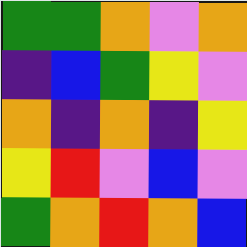[["green", "green", "orange", "violet", "orange"], ["indigo", "blue", "green", "yellow", "violet"], ["orange", "indigo", "orange", "indigo", "yellow"], ["yellow", "red", "violet", "blue", "violet"], ["green", "orange", "red", "orange", "blue"]]